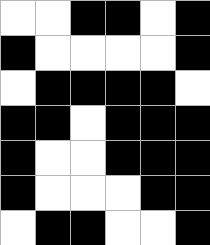[["white", "white", "black", "black", "white", "black"], ["black", "white", "white", "white", "white", "black"], ["white", "black", "black", "black", "black", "white"], ["black", "black", "white", "black", "black", "black"], ["black", "white", "white", "black", "black", "black"], ["black", "white", "white", "white", "black", "black"], ["white", "black", "black", "white", "white", "black"]]